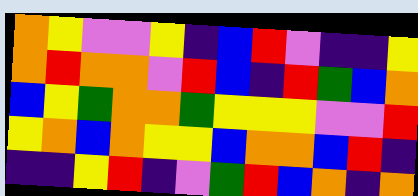[["orange", "yellow", "violet", "violet", "yellow", "indigo", "blue", "red", "violet", "indigo", "indigo", "yellow"], ["orange", "red", "orange", "orange", "violet", "red", "blue", "indigo", "red", "green", "blue", "orange"], ["blue", "yellow", "green", "orange", "orange", "green", "yellow", "yellow", "yellow", "violet", "violet", "red"], ["yellow", "orange", "blue", "orange", "yellow", "yellow", "blue", "orange", "orange", "blue", "red", "indigo"], ["indigo", "indigo", "yellow", "red", "indigo", "violet", "green", "red", "blue", "orange", "indigo", "orange"]]